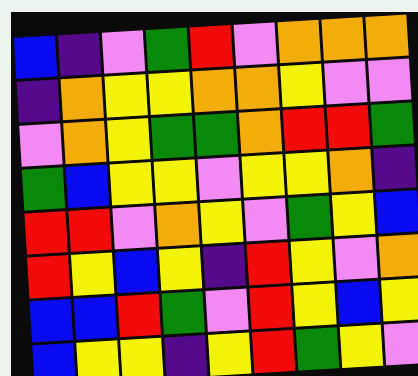[["blue", "indigo", "violet", "green", "red", "violet", "orange", "orange", "orange"], ["indigo", "orange", "yellow", "yellow", "orange", "orange", "yellow", "violet", "violet"], ["violet", "orange", "yellow", "green", "green", "orange", "red", "red", "green"], ["green", "blue", "yellow", "yellow", "violet", "yellow", "yellow", "orange", "indigo"], ["red", "red", "violet", "orange", "yellow", "violet", "green", "yellow", "blue"], ["red", "yellow", "blue", "yellow", "indigo", "red", "yellow", "violet", "orange"], ["blue", "blue", "red", "green", "violet", "red", "yellow", "blue", "yellow"], ["blue", "yellow", "yellow", "indigo", "yellow", "red", "green", "yellow", "violet"]]